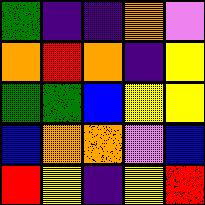[["green", "indigo", "indigo", "orange", "violet"], ["orange", "red", "orange", "indigo", "yellow"], ["green", "green", "blue", "yellow", "yellow"], ["blue", "orange", "orange", "violet", "blue"], ["red", "yellow", "indigo", "yellow", "red"]]